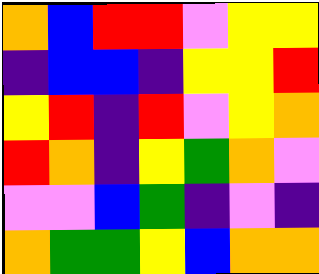[["orange", "blue", "red", "red", "violet", "yellow", "yellow"], ["indigo", "blue", "blue", "indigo", "yellow", "yellow", "red"], ["yellow", "red", "indigo", "red", "violet", "yellow", "orange"], ["red", "orange", "indigo", "yellow", "green", "orange", "violet"], ["violet", "violet", "blue", "green", "indigo", "violet", "indigo"], ["orange", "green", "green", "yellow", "blue", "orange", "orange"]]